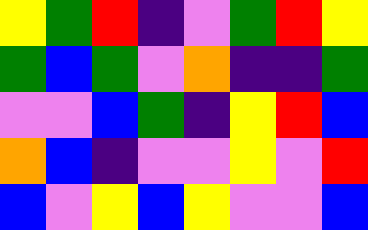[["yellow", "green", "red", "indigo", "violet", "green", "red", "yellow"], ["green", "blue", "green", "violet", "orange", "indigo", "indigo", "green"], ["violet", "violet", "blue", "green", "indigo", "yellow", "red", "blue"], ["orange", "blue", "indigo", "violet", "violet", "yellow", "violet", "red"], ["blue", "violet", "yellow", "blue", "yellow", "violet", "violet", "blue"]]